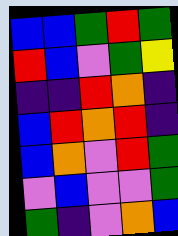[["blue", "blue", "green", "red", "green"], ["red", "blue", "violet", "green", "yellow"], ["indigo", "indigo", "red", "orange", "indigo"], ["blue", "red", "orange", "red", "indigo"], ["blue", "orange", "violet", "red", "green"], ["violet", "blue", "violet", "violet", "green"], ["green", "indigo", "violet", "orange", "blue"]]